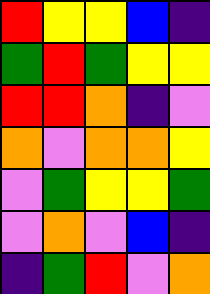[["red", "yellow", "yellow", "blue", "indigo"], ["green", "red", "green", "yellow", "yellow"], ["red", "red", "orange", "indigo", "violet"], ["orange", "violet", "orange", "orange", "yellow"], ["violet", "green", "yellow", "yellow", "green"], ["violet", "orange", "violet", "blue", "indigo"], ["indigo", "green", "red", "violet", "orange"]]